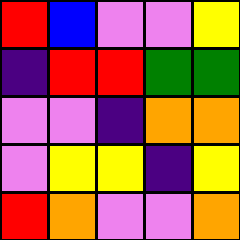[["red", "blue", "violet", "violet", "yellow"], ["indigo", "red", "red", "green", "green"], ["violet", "violet", "indigo", "orange", "orange"], ["violet", "yellow", "yellow", "indigo", "yellow"], ["red", "orange", "violet", "violet", "orange"]]